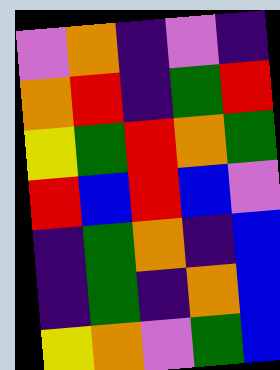[["violet", "orange", "indigo", "violet", "indigo"], ["orange", "red", "indigo", "green", "red"], ["yellow", "green", "red", "orange", "green"], ["red", "blue", "red", "blue", "violet"], ["indigo", "green", "orange", "indigo", "blue"], ["indigo", "green", "indigo", "orange", "blue"], ["yellow", "orange", "violet", "green", "blue"]]